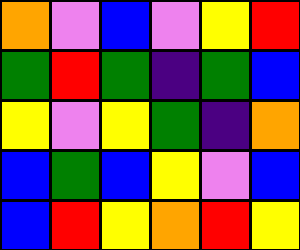[["orange", "violet", "blue", "violet", "yellow", "red"], ["green", "red", "green", "indigo", "green", "blue"], ["yellow", "violet", "yellow", "green", "indigo", "orange"], ["blue", "green", "blue", "yellow", "violet", "blue"], ["blue", "red", "yellow", "orange", "red", "yellow"]]